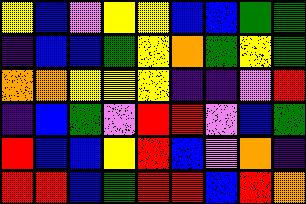[["yellow", "blue", "violet", "yellow", "yellow", "blue", "blue", "green", "green"], ["indigo", "blue", "blue", "green", "yellow", "orange", "green", "yellow", "green"], ["orange", "orange", "yellow", "yellow", "yellow", "indigo", "indigo", "violet", "red"], ["indigo", "blue", "green", "violet", "red", "red", "violet", "blue", "green"], ["red", "blue", "blue", "yellow", "red", "blue", "violet", "orange", "indigo"], ["red", "red", "blue", "green", "red", "red", "blue", "red", "orange"]]